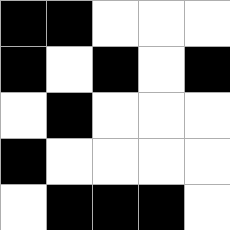[["black", "black", "white", "white", "white"], ["black", "white", "black", "white", "black"], ["white", "black", "white", "white", "white"], ["black", "white", "white", "white", "white"], ["white", "black", "black", "black", "white"]]